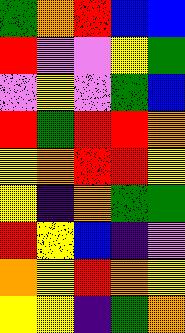[["green", "orange", "red", "blue", "blue"], ["red", "violet", "violet", "yellow", "green"], ["violet", "yellow", "violet", "green", "blue"], ["red", "green", "red", "red", "orange"], ["yellow", "orange", "red", "red", "yellow"], ["yellow", "indigo", "orange", "green", "green"], ["red", "yellow", "blue", "indigo", "violet"], ["orange", "yellow", "red", "orange", "yellow"], ["yellow", "yellow", "indigo", "green", "orange"]]